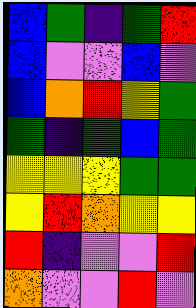[["blue", "green", "indigo", "green", "red"], ["blue", "violet", "violet", "blue", "violet"], ["blue", "orange", "red", "yellow", "green"], ["green", "indigo", "green", "blue", "green"], ["yellow", "yellow", "yellow", "green", "green"], ["yellow", "red", "orange", "yellow", "yellow"], ["red", "indigo", "violet", "violet", "red"], ["orange", "violet", "violet", "red", "violet"]]